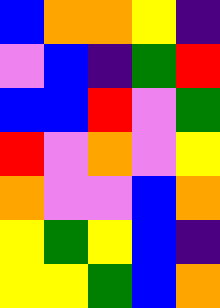[["blue", "orange", "orange", "yellow", "indigo"], ["violet", "blue", "indigo", "green", "red"], ["blue", "blue", "red", "violet", "green"], ["red", "violet", "orange", "violet", "yellow"], ["orange", "violet", "violet", "blue", "orange"], ["yellow", "green", "yellow", "blue", "indigo"], ["yellow", "yellow", "green", "blue", "orange"]]